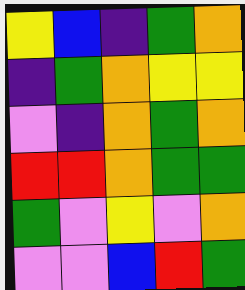[["yellow", "blue", "indigo", "green", "orange"], ["indigo", "green", "orange", "yellow", "yellow"], ["violet", "indigo", "orange", "green", "orange"], ["red", "red", "orange", "green", "green"], ["green", "violet", "yellow", "violet", "orange"], ["violet", "violet", "blue", "red", "green"]]